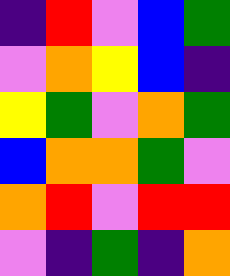[["indigo", "red", "violet", "blue", "green"], ["violet", "orange", "yellow", "blue", "indigo"], ["yellow", "green", "violet", "orange", "green"], ["blue", "orange", "orange", "green", "violet"], ["orange", "red", "violet", "red", "red"], ["violet", "indigo", "green", "indigo", "orange"]]